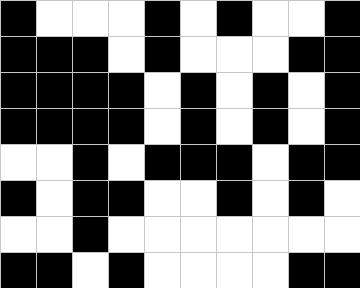[["black", "white", "white", "white", "black", "white", "black", "white", "white", "black"], ["black", "black", "black", "white", "black", "white", "white", "white", "black", "black"], ["black", "black", "black", "black", "white", "black", "white", "black", "white", "black"], ["black", "black", "black", "black", "white", "black", "white", "black", "white", "black"], ["white", "white", "black", "white", "black", "black", "black", "white", "black", "black"], ["black", "white", "black", "black", "white", "white", "black", "white", "black", "white"], ["white", "white", "black", "white", "white", "white", "white", "white", "white", "white"], ["black", "black", "white", "black", "white", "white", "white", "white", "black", "black"]]